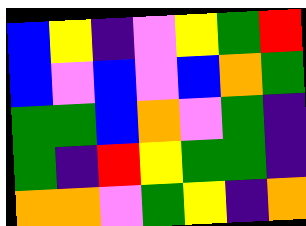[["blue", "yellow", "indigo", "violet", "yellow", "green", "red"], ["blue", "violet", "blue", "violet", "blue", "orange", "green"], ["green", "green", "blue", "orange", "violet", "green", "indigo"], ["green", "indigo", "red", "yellow", "green", "green", "indigo"], ["orange", "orange", "violet", "green", "yellow", "indigo", "orange"]]